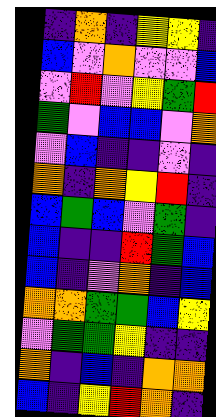[["indigo", "orange", "indigo", "yellow", "yellow", "indigo"], ["blue", "violet", "orange", "violet", "violet", "blue"], ["violet", "red", "violet", "yellow", "green", "red"], ["green", "violet", "blue", "blue", "violet", "orange"], ["violet", "blue", "indigo", "indigo", "violet", "indigo"], ["orange", "indigo", "orange", "yellow", "red", "indigo"], ["blue", "green", "blue", "violet", "green", "indigo"], ["blue", "indigo", "indigo", "red", "green", "blue"], ["blue", "indigo", "violet", "orange", "indigo", "blue"], ["orange", "orange", "green", "green", "blue", "yellow"], ["violet", "green", "green", "yellow", "indigo", "indigo"], ["orange", "indigo", "blue", "indigo", "orange", "orange"], ["blue", "indigo", "yellow", "red", "orange", "indigo"]]